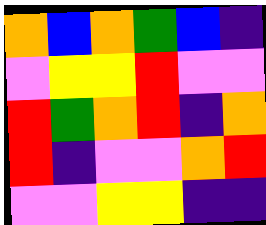[["orange", "blue", "orange", "green", "blue", "indigo"], ["violet", "yellow", "yellow", "red", "violet", "violet"], ["red", "green", "orange", "red", "indigo", "orange"], ["red", "indigo", "violet", "violet", "orange", "red"], ["violet", "violet", "yellow", "yellow", "indigo", "indigo"]]